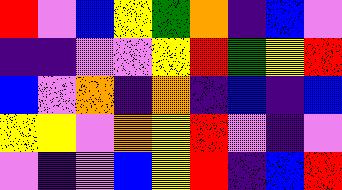[["red", "violet", "blue", "yellow", "green", "orange", "indigo", "blue", "violet"], ["indigo", "indigo", "violet", "violet", "yellow", "red", "green", "yellow", "red"], ["blue", "violet", "orange", "indigo", "orange", "indigo", "blue", "indigo", "blue"], ["yellow", "yellow", "violet", "orange", "yellow", "red", "violet", "indigo", "violet"], ["violet", "indigo", "violet", "blue", "yellow", "red", "indigo", "blue", "red"]]